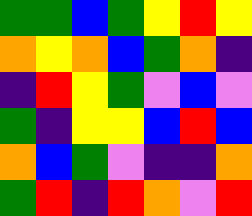[["green", "green", "blue", "green", "yellow", "red", "yellow"], ["orange", "yellow", "orange", "blue", "green", "orange", "indigo"], ["indigo", "red", "yellow", "green", "violet", "blue", "violet"], ["green", "indigo", "yellow", "yellow", "blue", "red", "blue"], ["orange", "blue", "green", "violet", "indigo", "indigo", "orange"], ["green", "red", "indigo", "red", "orange", "violet", "red"]]